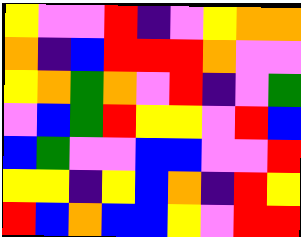[["yellow", "violet", "violet", "red", "indigo", "violet", "yellow", "orange", "orange"], ["orange", "indigo", "blue", "red", "red", "red", "orange", "violet", "violet"], ["yellow", "orange", "green", "orange", "violet", "red", "indigo", "violet", "green"], ["violet", "blue", "green", "red", "yellow", "yellow", "violet", "red", "blue"], ["blue", "green", "violet", "violet", "blue", "blue", "violet", "violet", "red"], ["yellow", "yellow", "indigo", "yellow", "blue", "orange", "indigo", "red", "yellow"], ["red", "blue", "orange", "blue", "blue", "yellow", "violet", "red", "red"]]